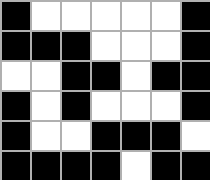[["black", "white", "white", "white", "white", "white", "black"], ["black", "black", "black", "white", "white", "white", "black"], ["white", "white", "black", "black", "white", "black", "black"], ["black", "white", "black", "white", "white", "white", "black"], ["black", "white", "white", "black", "black", "black", "white"], ["black", "black", "black", "black", "white", "black", "black"]]